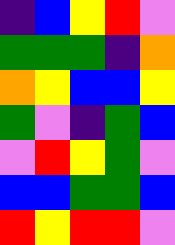[["indigo", "blue", "yellow", "red", "violet"], ["green", "green", "green", "indigo", "orange"], ["orange", "yellow", "blue", "blue", "yellow"], ["green", "violet", "indigo", "green", "blue"], ["violet", "red", "yellow", "green", "violet"], ["blue", "blue", "green", "green", "blue"], ["red", "yellow", "red", "red", "violet"]]